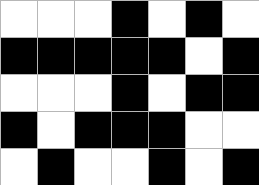[["white", "white", "white", "black", "white", "black", "white"], ["black", "black", "black", "black", "black", "white", "black"], ["white", "white", "white", "black", "white", "black", "black"], ["black", "white", "black", "black", "black", "white", "white"], ["white", "black", "white", "white", "black", "white", "black"]]